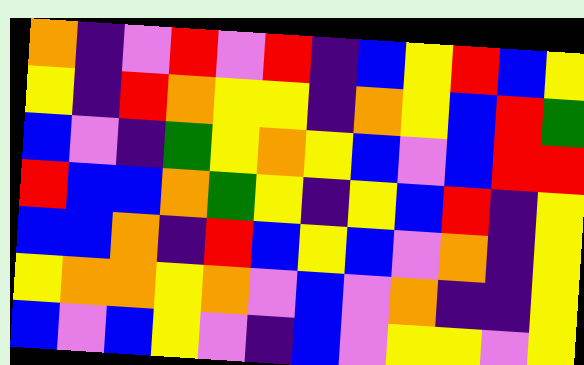[["orange", "indigo", "violet", "red", "violet", "red", "indigo", "blue", "yellow", "red", "blue", "yellow"], ["yellow", "indigo", "red", "orange", "yellow", "yellow", "indigo", "orange", "yellow", "blue", "red", "green"], ["blue", "violet", "indigo", "green", "yellow", "orange", "yellow", "blue", "violet", "blue", "red", "red"], ["red", "blue", "blue", "orange", "green", "yellow", "indigo", "yellow", "blue", "red", "indigo", "yellow"], ["blue", "blue", "orange", "indigo", "red", "blue", "yellow", "blue", "violet", "orange", "indigo", "yellow"], ["yellow", "orange", "orange", "yellow", "orange", "violet", "blue", "violet", "orange", "indigo", "indigo", "yellow"], ["blue", "violet", "blue", "yellow", "violet", "indigo", "blue", "violet", "yellow", "yellow", "violet", "yellow"]]